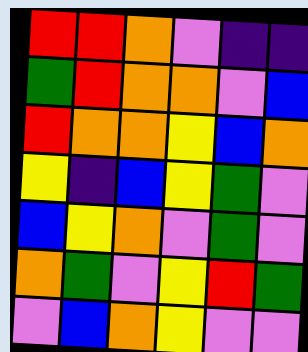[["red", "red", "orange", "violet", "indigo", "indigo"], ["green", "red", "orange", "orange", "violet", "blue"], ["red", "orange", "orange", "yellow", "blue", "orange"], ["yellow", "indigo", "blue", "yellow", "green", "violet"], ["blue", "yellow", "orange", "violet", "green", "violet"], ["orange", "green", "violet", "yellow", "red", "green"], ["violet", "blue", "orange", "yellow", "violet", "violet"]]